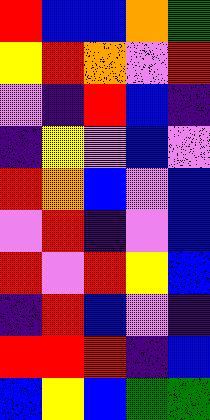[["red", "blue", "blue", "orange", "green"], ["yellow", "red", "orange", "violet", "red"], ["violet", "indigo", "red", "blue", "indigo"], ["indigo", "yellow", "violet", "blue", "violet"], ["red", "orange", "blue", "violet", "blue"], ["violet", "red", "indigo", "violet", "blue"], ["red", "violet", "red", "yellow", "blue"], ["indigo", "red", "blue", "violet", "indigo"], ["red", "red", "red", "indigo", "blue"], ["blue", "yellow", "blue", "green", "green"]]